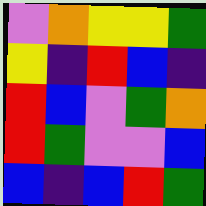[["violet", "orange", "yellow", "yellow", "green"], ["yellow", "indigo", "red", "blue", "indigo"], ["red", "blue", "violet", "green", "orange"], ["red", "green", "violet", "violet", "blue"], ["blue", "indigo", "blue", "red", "green"]]